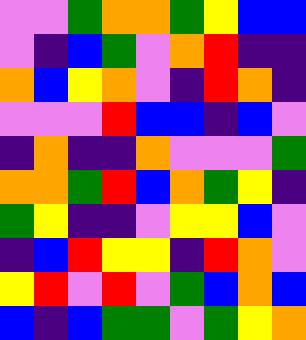[["violet", "violet", "green", "orange", "orange", "green", "yellow", "blue", "blue"], ["violet", "indigo", "blue", "green", "violet", "orange", "red", "indigo", "indigo"], ["orange", "blue", "yellow", "orange", "violet", "indigo", "red", "orange", "indigo"], ["violet", "violet", "violet", "red", "blue", "blue", "indigo", "blue", "violet"], ["indigo", "orange", "indigo", "indigo", "orange", "violet", "violet", "violet", "green"], ["orange", "orange", "green", "red", "blue", "orange", "green", "yellow", "indigo"], ["green", "yellow", "indigo", "indigo", "violet", "yellow", "yellow", "blue", "violet"], ["indigo", "blue", "red", "yellow", "yellow", "indigo", "red", "orange", "violet"], ["yellow", "red", "violet", "red", "violet", "green", "blue", "orange", "blue"], ["blue", "indigo", "blue", "green", "green", "violet", "green", "yellow", "orange"]]